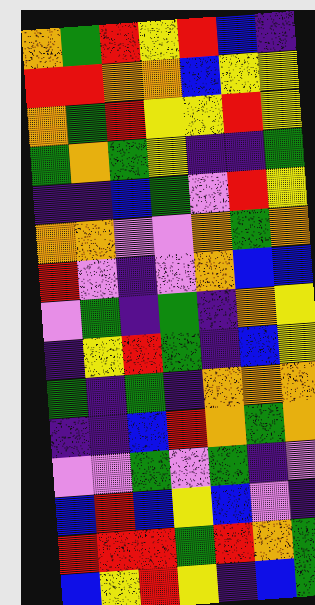[["orange", "green", "red", "yellow", "red", "blue", "indigo"], ["red", "red", "orange", "orange", "blue", "yellow", "yellow"], ["orange", "green", "red", "yellow", "yellow", "red", "yellow"], ["green", "orange", "green", "yellow", "indigo", "indigo", "green"], ["indigo", "indigo", "blue", "green", "violet", "red", "yellow"], ["orange", "orange", "violet", "violet", "orange", "green", "orange"], ["red", "violet", "indigo", "violet", "orange", "blue", "blue"], ["violet", "green", "indigo", "green", "indigo", "orange", "yellow"], ["indigo", "yellow", "red", "green", "indigo", "blue", "yellow"], ["green", "indigo", "green", "indigo", "orange", "orange", "orange"], ["indigo", "indigo", "blue", "red", "orange", "green", "orange"], ["violet", "violet", "green", "violet", "green", "indigo", "violet"], ["blue", "red", "blue", "yellow", "blue", "violet", "indigo"], ["red", "red", "red", "green", "red", "orange", "green"], ["blue", "yellow", "red", "yellow", "indigo", "blue", "green"]]